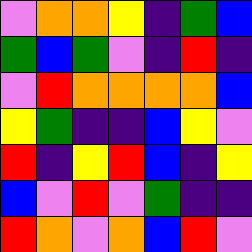[["violet", "orange", "orange", "yellow", "indigo", "green", "blue"], ["green", "blue", "green", "violet", "indigo", "red", "indigo"], ["violet", "red", "orange", "orange", "orange", "orange", "blue"], ["yellow", "green", "indigo", "indigo", "blue", "yellow", "violet"], ["red", "indigo", "yellow", "red", "blue", "indigo", "yellow"], ["blue", "violet", "red", "violet", "green", "indigo", "indigo"], ["red", "orange", "violet", "orange", "blue", "red", "violet"]]